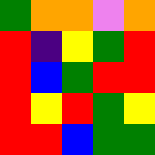[["green", "orange", "orange", "violet", "orange"], ["red", "indigo", "yellow", "green", "red"], ["red", "blue", "green", "red", "red"], ["red", "yellow", "red", "green", "yellow"], ["red", "red", "blue", "green", "green"]]